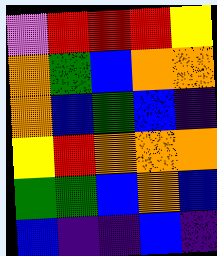[["violet", "red", "red", "red", "yellow"], ["orange", "green", "blue", "orange", "orange"], ["orange", "blue", "green", "blue", "indigo"], ["yellow", "red", "orange", "orange", "orange"], ["green", "green", "blue", "orange", "blue"], ["blue", "indigo", "indigo", "blue", "indigo"]]